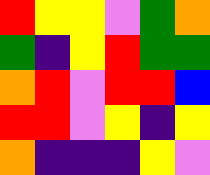[["red", "yellow", "yellow", "violet", "green", "orange"], ["green", "indigo", "yellow", "red", "green", "green"], ["orange", "red", "violet", "red", "red", "blue"], ["red", "red", "violet", "yellow", "indigo", "yellow"], ["orange", "indigo", "indigo", "indigo", "yellow", "violet"]]